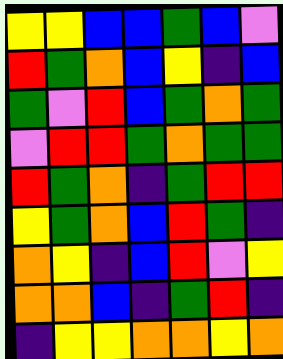[["yellow", "yellow", "blue", "blue", "green", "blue", "violet"], ["red", "green", "orange", "blue", "yellow", "indigo", "blue"], ["green", "violet", "red", "blue", "green", "orange", "green"], ["violet", "red", "red", "green", "orange", "green", "green"], ["red", "green", "orange", "indigo", "green", "red", "red"], ["yellow", "green", "orange", "blue", "red", "green", "indigo"], ["orange", "yellow", "indigo", "blue", "red", "violet", "yellow"], ["orange", "orange", "blue", "indigo", "green", "red", "indigo"], ["indigo", "yellow", "yellow", "orange", "orange", "yellow", "orange"]]